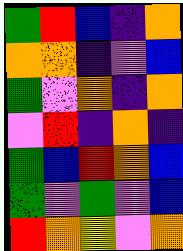[["green", "red", "blue", "indigo", "orange"], ["orange", "orange", "indigo", "violet", "blue"], ["green", "violet", "orange", "indigo", "orange"], ["violet", "red", "indigo", "orange", "indigo"], ["green", "blue", "red", "orange", "blue"], ["green", "violet", "green", "violet", "blue"], ["red", "orange", "yellow", "violet", "orange"]]